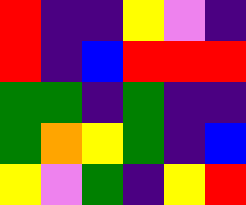[["red", "indigo", "indigo", "yellow", "violet", "indigo"], ["red", "indigo", "blue", "red", "red", "red"], ["green", "green", "indigo", "green", "indigo", "indigo"], ["green", "orange", "yellow", "green", "indigo", "blue"], ["yellow", "violet", "green", "indigo", "yellow", "red"]]